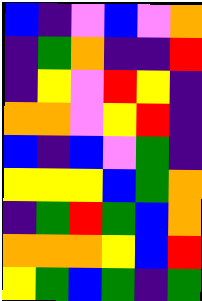[["blue", "indigo", "violet", "blue", "violet", "orange"], ["indigo", "green", "orange", "indigo", "indigo", "red"], ["indigo", "yellow", "violet", "red", "yellow", "indigo"], ["orange", "orange", "violet", "yellow", "red", "indigo"], ["blue", "indigo", "blue", "violet", "green", "indigo"], ["yellow", "yellow", "yellow", "blue", "green", "orange"], ["indigo", "green", "red", "green", "blue", "orange"], ["orange", "orange", "orange", "yellow", "blue", "red"], ["yellow", "green", "blue", "green", "indigo", "green"]]